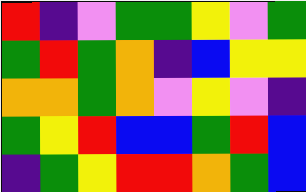[["red", "indigo", "violet", "green", "green", "yellow", "violet", "green"], ["green", "red", "green", "orange", "indigo", "blue", "yellow", "yellow"], ["orange", "orange", "green", "orange", "violet", "yellow", "violet", "indigo"], ["green", "yellow", "red", "blue", "blue", "green", "red", "blue"], ["indigo", "green", "yellow", "red", "red", "orange", "green", "blue"]]